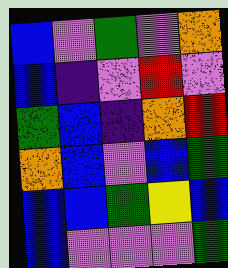[["blue", "violet", "green", "violet", "orange"], ["blue", "indigo", "violet", "red", "violet"], ["green", "blue", "indigo", "orange", "red"], ["orange", "blue", "violet", "blue", "green"], ["blue", "blue", "green", "yellow", "blue"], ["blue", "violet", "violet", "violet", "green"]]